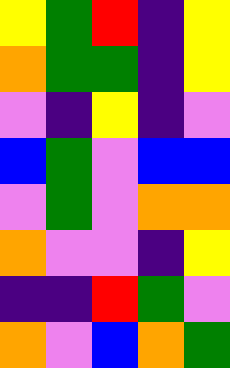[["yellow", "green", "red", "indigo", "yellow"], ["orange", "green", "green", "indigo", "yellow"], ["violet", "indigo", "yellow", "indigo", "violet"], ["blue", "green", "violet", "blue", "blue"], ["violet", "green", "violet", "orange", "orange"], ["orange", "violet", "violet", "indigo", "yellow"], ["indigo", "indigo", "red", "green", "violet"], ["orange", "violet", "blue", "orange", "green"]]